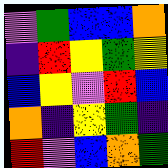[["violet", "green", "blue", "blue", "orange"], ["indigo", "red", "yellow", "green", "yellow"], ["blue", "yellow", "violet", "red", "blue"], ["orange", "indigo", "yellow", "green", "indigo"], ["red", "violet", "blue", "orange", "green"]]